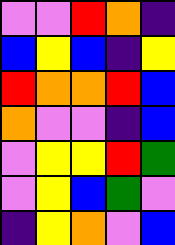[["violet", "violet", "red", "orange", "indigo"], ["blue", "yellow", "blue", "indigo", "yellow"], ["red", "orange", "orange", "red", "blue"], ["orange", "violet", "violet", "indigo", "blue"], ["violet", "yellow", "yellow", "red", "green"], ["violet", "yellow", "blue", "green", "violet"], ["indigo", "yellow", "orange", "violet", "blue"]]